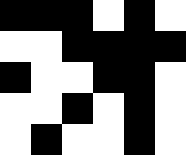[["black", "black", "black", "white", "black", "white"], ["white", "white", "black", "black", "black", "black"], ["black", "white", "white", "black", "black", "white"], ["white", "white", "black", "white", "black", "white"], ["white", "black", "white", "white", "black", "white"]]